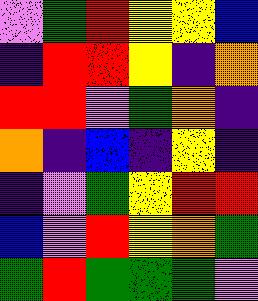[["violet", "green", "red", "yellow", "yellow", "blue"], ["indigo", "red", "red", "yellow", "indigo", "orange"], ["red", "red", "violet", "green", "orange", "indigo"], ["orange", "indigo", "blue", "indigo", "yellow", "indigo"], ["indigo", "violet", "green", "yellow", "red", "red"], ["blue", "violet", "red", "yellow", "orange", "green"], ["green", "red", "green", "green", "green", "violet"]]